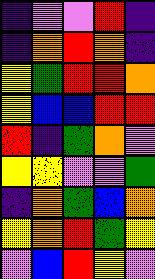[["indigo", "violet", "violet", "red", "indigo"], ["indigo", "orange", "red", "orange", "indigo"], ["yellow", "green", "red", "red", "orange"], ["yellow", "blue", "blue", "red", "red"], ["red", "indigo", "green", "orange", "violet"], ["yellow", "yellow", "violet", "violet", "green"], ["indigo", "orange", "green", "blue", "orange"], ["yellow", "orange", "red", "green", "yellow"], ["violet", "blue", "red", "yellow", "violet"]]